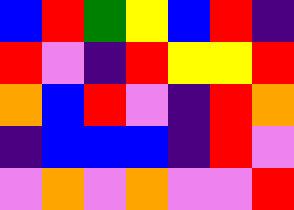[["blue", "red", "green", "yellow", "blue", "red", "indigo"], ["red", "violet", "indigo", "red", "yellow", "yellow", "red"], ["orange", "blue", "red", "violet", "indigo", "red", "orange"], ["indigo", "blue", "blue", "blue", "indigo", "red", "violet"], ["violet", "orange", "violet", "orange", "violet", "violet", "red"]]